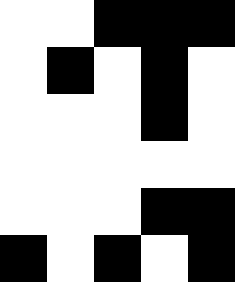[["white", "white", "black", "black", "black"], ["white", "black", "white", "black", "white"], ["white", "white", "white", "black", "white"], ["white", "white", "white", "white", "white"], ["white", "white", "white", "black", "black"], ["black", "white", "black", "white", "black"]]